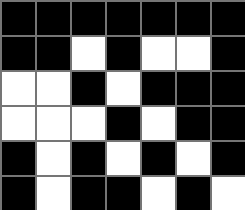[["black", "black", "black", "black", "black", "black", "black"], ["black", "black", "white", "black", "white", "white", "black"], ["white", "white", "black", "white", "black", "black", "black"], ["white", "white", "white", "black", "white", "black", "black"], ["black", "white", "black", "white", "black", "white", "black"], ["black", "white", "black", "black", "white", "black", "white"]]